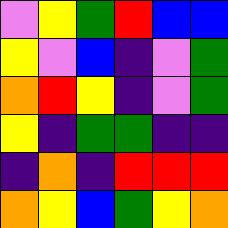[["violet", "yellow", "green", "red", "blue", "blue"], ["yellow", "violet", "blue", "indigo", "violet", "green"], ["orange", "red", "yellow", "indigo", "violet", "green"], ["yellow", "indigo", "green", "green", "indigo", "indigo"], ["indigo", "orange", "indigo", "red", "red", "red"], ["orange", "yellow", "blue", "green", "yellow", "orange"]]